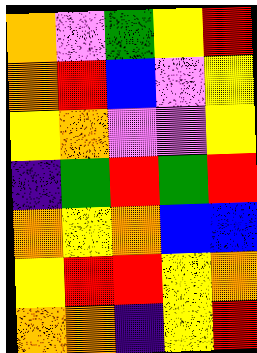[["orange", "violet", "green", "yellow", "red"], ["orange", "red", "blue", "violet", "yellow"], ["yellow", "orange", "violet", "violet", "yellow"], ["indigo", "green", "red", "green", "red"], ["orange", "yellow", "orange", "blue", "blue"], ["yellow", "red", "red", "yellow", "orange"], ["orange", "orange", "indigo", "yellow", "red"]]